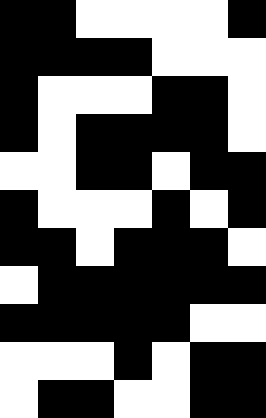[["black", "black", "white", "white", "white", "white", "black"], ["black", "black", "black", "black", "white", "white", "white"], ["black", "white", "white", "white", "black", "black", "white"], ["black", "white", "black", "black", "black", "black", "white"], ["white", "white", "black", "black", "white", "black", "black"], ["black", "white", "white", "white", "black", "white", "black"], ["black", "black", "white", "black", "black", "black", "white"], ["white", "black", "black", "black", "black", "black", "black"], ["black", "black", "black", "black", "black", "white", "white"], ["white", "white", "white", "black", "white", "black", "black"], ["white", "black", "black", "white", "white", "black", "black"]]